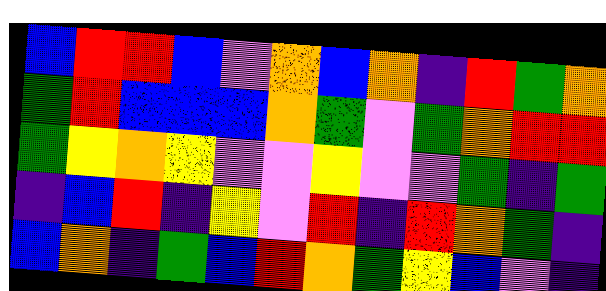[["blue", "red", "red", "blue", "violet", "orange", "blue", "orange", "indigo", "red", "green", "orange"], ["green", "red", "blue", "blue", "blue", "orange", "green", "violet", "green", "orange", "red", "red"], ["green", "yellow", "orange", "yellow", "violet", "violet", "yellow", "violet", "violet", "green", "indigo", "green"], ["indigo", "blue", "red", "indigo", "yellow", "violet", "red", "indigo", "red", "orange", "green", "indigo"], ["blue", "orange", "indigo", "green", "blue", "red", "orange", "green", "yellow", "blue", "violet", "indigo"]]